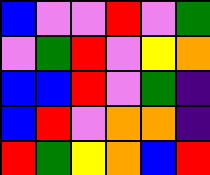[["blue", "violet", "violet", "red", "violet", "green"], ["violet", "green", "red", "violet", "yellow", "orange"], ["blue", "blue", "red", "violet", "green", "indigo"], ["blue", "red", "violet", "orange", "orange", "indigo"], ["red", "green", "yellow", "orange", "blue", "red"]]